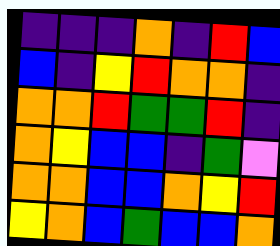[["indigo", "indigo", "indigo", "orange", "indigo", "red", "blue"], ["blue", "indigo", "yellow", "red", "orange", "orange", "indigo"], ["orange", "orange", "red", "green", "green", "red", "indigo"], ["orange", "yellow", "blue", "blue", "indigo", "green", "violet"], ["orange", "orange", "blue", "blue", "orange", "yellow", "red"], ["yellow", "orange", "blue", "green", "blue", "blue", "orange"]]